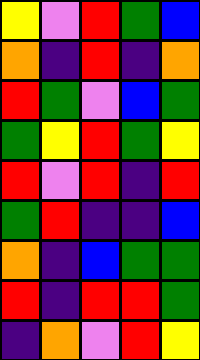[["yellow", "violet", "red", "green", "blue"], ["orange", "indigo", "red", "indigo", "orange"], ["red", "green", "violet", "blue", "green"], ["green", "yellow", "red", "green", "yellow"], ["red", "violet", "red", "indigo", "red"], ["green", "red", "indigo", "indigo", "blue"], ["orange", "indigo", "blue", "green", "green"], ["red", "indigo", "red", "red", "green"], ["indigo", "orange", "violet", "red", "yellow"]]